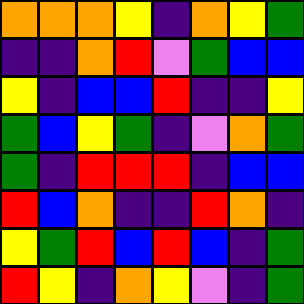[["orange", "orange", "orange", "yellow", "indigo", "orange", "yellow", "green"], ["indigo", "indigo", "orange", "red", "violet", "green", "blue", "blue"], ["yellow", "indigo", "blue", "blue", "red", "indigo", "indigo", "yellow"], ["green", "blue", "yellow", "green", "indigo", "violet", "orange", "green"], ["green", "indigo", "red", "red", "red", "indigo", "blue", "blue"], ["red", "blue", "orange", "indigo", "indigo", "red", "orange", "indigo"], ["yellow", "green", "red", "blue", "red", "blue", "indigo", "green"], ["red", "yellow", "indigo", "orange", "yellow", "violet", "indigo", "green"]]